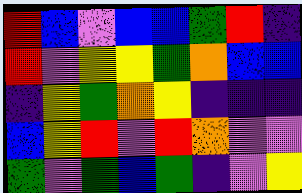[["red", "blue", "violet", "blue", "blue", "green", "red", "indigo"], ["red", "violet", "yellow", "yellow", "green", "orange", "blue", "blue"], ["indigo", "yellow", "green", "orange", "yellow", "indigo", "indigo", "indigo"], ["blue", "yellow", "red", "violet", "red", "orange", "violet", "violet"], ["green", "violet", "green", "blue", "green", "indigo", "violet", "yellow"]]